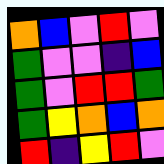[["orange", "blue", "violet", "red", "violet"], ["green", "violet", "violet", "indigo", "blue"], ["green", "violet", "red", "red", "green"], ["green", "yellow", "orange", "blue", "orange"], ["red", "indigo", "yellow", "red", "violet"]]